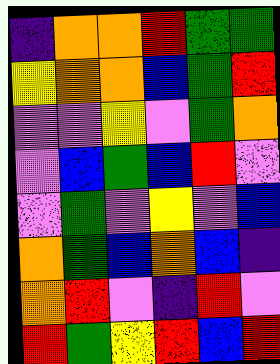[["indigo", "orange", "orange", "red", "green", "green"], ["yellow", "orange", "orange", "blue", "green", "red"], ["violet", "violet", "yellow", "violet", "green", "orange"], ["violet", "blue", "green", "blue", "red", "violet"], ["violet", "green", "violet", "yellow", "violet", "blue"], ["orange", "green", "blue", "orange", "blue", "indigo"], ["orange", "red", "violet", "indigo", "red", "violet"], ["red", "green", "yellow", "red", "blue", "red"]]